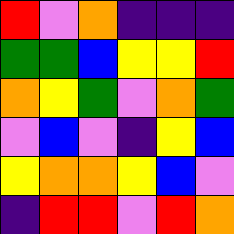[["red", "violet", "orange", "indigo", "indigo", "indigo"], ["green", "green", "blue", "yellow", "yellow", "red"], ["orange", "yellow", "green", "violet", "orange", "green"], ["violet", "blue", "violet", "indigo", "yellow", "blue"], ["yellow", "orange", "orange", "yellow", "blue", "violet"], ["indigo", "red", "red", "violet", "red", "orange"]]